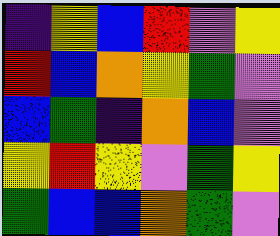[["indigo", "yellow", "blue", "red", "violet", "yellow"], ["red", "blue", "orange", "yellow", "green", "violet"], ["blue", "green", "indigo", "orange", "blue", "violet"], ["yellow", "red", "yellow", "violet", "green", "yellow"], ["green", "blue", "blue", "orange", "green", "violet"]]